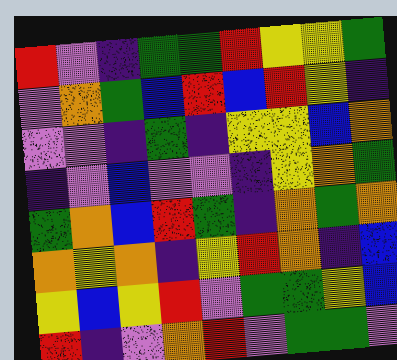[["red", "violet", "indigo", "green", "green", "red", "yellow", "yellow", "green"], ["violet", "orange", "green", "blue", "red", "blue", "red", "yellow", "indigo"], ["violet", "violet", "indigo", "green", "indigo", "yellow", "yellow", "blue", "orange"], ["indigo", "violet", "blue", "violet", "violet", "indigo", "yellow", "orange", "green"], ["green", "orange", "blue", "red", "green", "indigo", "orange", "green", "orange"], ["orange", "yellow", "orange", "indigo", "yellow", "red", "orange", "indigo", "blue"], ["yellow", "blue", "yellow", "red", "violet", "green", "green", "yellow", "blue"], ["red", "indigo", "violet", "orange", "red", "violet", "green", "green", "violet"]]